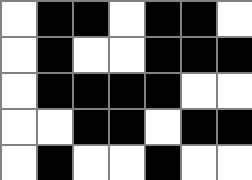[["white", "black", "black", "white", "black", "black", "white"], ["white", "black", "white", "white", "black", "black", "black"], ["white", "black", "black", "black", "black", "white", "white"], ["white", "white", "black", "black", "white", "black", "black"], ["white", "black", "white", "white", "black", "white", "white"]]